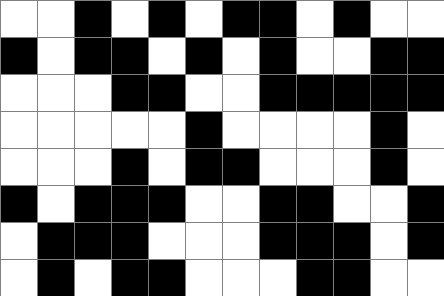[["white", "white", "black", "white", "black", "white", "black", "black", "white", "black", "white", "white"], ["black", "white", "black", "black", "white", "black", "white", "black", "white", "white", "black", "black"], ["white", "white", "white", "black", "black", "white", "white", "black", "black", "black", "black", "black"], ["white", "white", "white", "white", "white", "black", "white", "white", "white", "white", "black", "white"], ["white", "white", "white", "black", "white", "black", "black", "white", "white", "white", "black", "white"], ["black", "white", "black", "black", "black", "white", "white", "black", "black", "white", "white", "black"], ["white", "black", "black", "black", "white", "white", "white", "black", "black", "black", "white", "black"], ["white", "black", "white", "black", "black", "white", "white", "white", "black", "black", "white", "white"]]